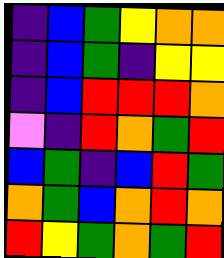[["indigo", "blue", "green", "yellow", "orange", "orange"], ["indigo", "blue", "green", "indigo", "yellow", "yellow"], ["indigo", "blue", "red", "red", "red", "orange"], ["violet", "indigo", "red", "orange", "green", "red"], ["blue", "green", "indigo", "blue", "red", "green"], ["orange", "green", "blue", "orange", "red", "orange"], ["red", "yellow", "green", "orange", "green", "red"]]